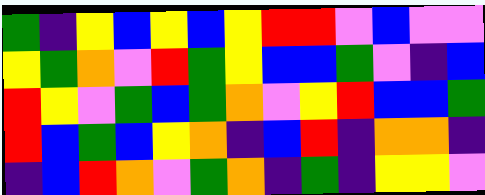[["green", "indigo", "yellow", "blue", "yellow", "blue", "yellow", "red", "red", "violet", "blue", "violet", "violet"], ["yellow", "green", "orange", "violet", "red", "green", "yellow", "blue", "blue", "green", "violet", "indigo", "blue"], ["red", "yellow", "violet", "green", "blue", "green", "orange", "violet", "yellow", "red", "blue", "blue", "green"], ["red", "blue", "green", "blue", "yellow", "orange", "indigo", "blue", "red", "indigo", "orange", "orange", "indigo"], ["indigo", "blue", "red", "orange", "violet", "green", "orange", "indigo", "green", "indigo", "yellow", "yellow", "violet"]]